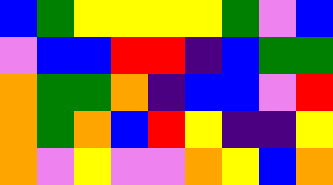[["blue", "green", "yellow", "yellow", "yellow", "yellow", "green", "violet", "blue"], ["violet", "blue", "blue", "red", "red", "indigo", "blue", "green", "green"], ["orange", "green", "green", "orange", "indigo", "blue", "blue", "violet", "red"], ["orange", "green", "orange", "blue", "red", "yellow", "indigo", "indigo", "yellow"], ["orange", "violet", "yellow", "violet", "violet", "orange", "yellow", "blue", "orange"]]